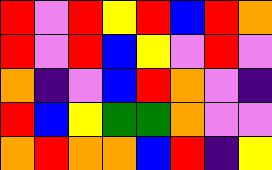[["red", "violet", "red", "yellow", "red", "blue", "red", "orange"], ["red", "violet", "red", "blue", "yellow", "violet", "red", "violet"], ["orange", "indigo", "violet", "blue", "red", "orange", "violet", "indigo"], ["red", "blue", "yellow", "green", "green", "orange", "violet", "violet"], ["orange", "red", "orange", "orange", "blue", "red", "indigo", "yellow"]]